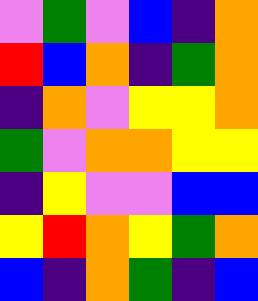[["violet", "green", "violet", "blue", "indigo", "orange"], ["red", "blue", "orange", "indigo", "green", "orange"], ["indigo", "orange", "violet", "yellow", "yellow", "orange"], ["green", "violet", "orange", "orange", "yellow", "yellow"], ["indigo", "yellow", "violet", "violet", "blue", "blue"], ["yellow", "red", "orange", "yellow", "green", "orange"], ["blue", "indigo", "orange", "green", "indigo", "blue"]]